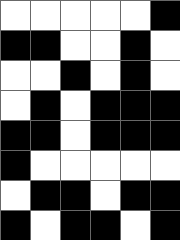[["white", "white", "white", "white", "white", "black"], ["black", "black", "white", "white", "black", "white"], ["white", "white", "black", "white", "black", "white"], ["white", "black", "white", "black", "black", "black"], ["black", "black", "white", "black", "black", "black"], ["black", "white", "white", "white", "white", "white"], ["white", "black", "black", "white", "black", "black"], ["black", "white", "black", "black", "white", "black"]]